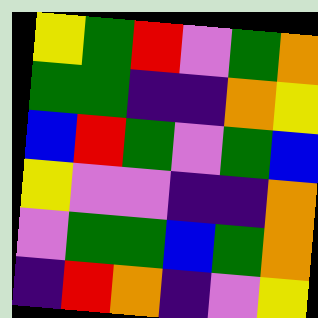[["yellow", "green", "red", "violet", "green", "orange"], ["green", "green", "indigo", "indigo", "orange", "yellow"], ["blue", "red", "green", "violet", "green", "blue"], ["yellow", "violet", "violet", "indigo", "indigo", "orange"], ["violet", "green", "green", "blue", "green", "orange"], ["indigo", "red", "orange", "indigo", "violet", "yellow"]]